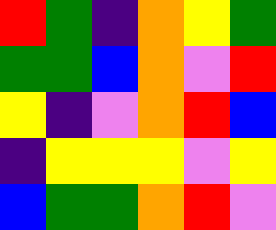[["red", "green", "indigo", "orange", "yellow", "green"], ["green", "green", "blue", "orange", "violet", "red"], ["yellow", "indigo", "violet", "orange", "red", "blue"], ["indigo", "yellow", "yellow", "yellow", "violet", "yellow"], ["blue", "green", "green", "orange", "red", "violet"]]